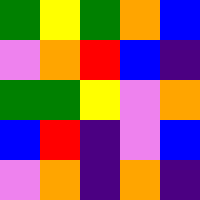[["green", "yellow", "green", "orange", "blue"], ["violet", "orange", "red", "blue", "indigo"], ["green", "green", "yellow", "violet", "orange"], ["blue", "red", "indigo", "violet", "blue"], ["violet", "orange", "indigo", "orange", "indigo"]]